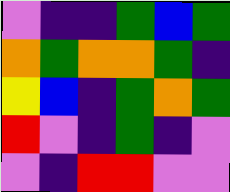[["violet", "indigo", "indigo", "green", "blue", "green"], ["orange", "green", "orange", "orange", "green", "indigo"], ["yellow", "blue", "indigo", "green", "orange", "green"], ["red", "violet", "indigo", "green", "indigo", "violet"], ["violet", "indigo", "red", "red", "violet", "violet"]]